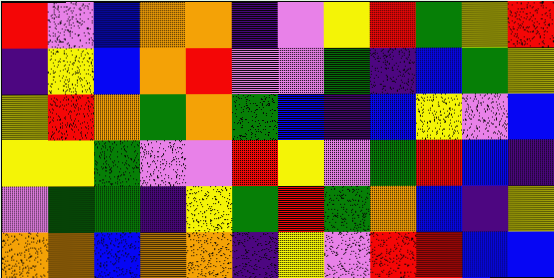[["red", "violet", "blue", "orange", "orange", "indigo", "violet", "yellow", "red", "green", "yellow", "red"], ["indigo", "yellow", "blue", "orange", "red", "violet", "violet", "green", "indigo", "blue", "green", "yellow"], ["yellow", "red", "orange", "green", "orange", "green", "blue", "indigo", "blue", "yellow", "violet", "blue"], ["yellow", "yellow", "green", "violet", "violet", "red", "yellow", "violet", "green", "red", "blue", "indigo"], ["violet", "green", "green", "indigo", "yellow", "green", "red", "green", "orange", "blue", "indigo", "yellow"], ["orange", "orange", "blue", "orange", "orange", "indigo", "yellow", "violet", "red", "red", "blue", "blue"]]